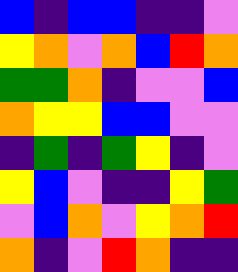[["blue", "indigo", "blue", "blue", "indigo", "indigo", "violet"], ["yellow", "orange", "violet", "orange", "blue", "red", "orange"], ["green", "green", "orange", "indigo", "violet", "violet", "blue"], ["orange", "yellow", "yellow", "blue", "blue", "violet", "violet"], ["indigo", "green", "indigo", "green", "yellow", "indigo", "violet"], ["yellow", "blue", "violet", "indigo", "indigo", "yellow", "green"], ["violet", "blue", "orange", "violet", "yellow", "orange", "red"], ["orange", "indigo", "violet", "red", "orange", "indigo", "indigo"]]